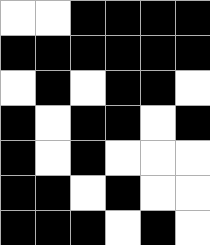[["white", "white", "black", "black", "black", "black"], ["black", "black", "black", "black", "black", "black"], ["white", "black", "white", "black", "black", "white"], ["black", "white", "black", "black", "white", "black"], ["black", "white", "black", "white", "white", "white"], ["black", "black", "white", "black", "white", "white"], ["black", "black", "black", "white", "black", "white"]]